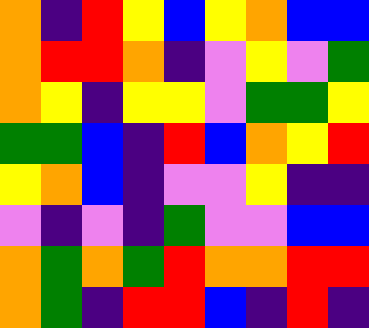[["orange", "indigo", "red", "yellow", "blue", "yellow", "orange", "blue", "blue"], ["orange", "red", "red", "orange", "indigo", "violet", "yellow", "violet", "green"], ["orange", "yellow", "indigo", "yellow", "yellow", "violet", "green", "green", "yellow"], ["green", "green", "blue", "indigo", "red", "blue", "orange", "yellow", "red"], ["yellow", "orange", "blue", "indigo", "violet", "violet", "yellow", "indigo", "indigo"], ["violet", "indigo", "violet", "indigo", "green", "violet", "violet", "blue", "blue"], ["orange", "green", "orange", "green", "red", "orange", "orange", "red", "red"], ["orange", "green", "indigo", "red", "red", "blue", "indigo", "red", "indigo"]]